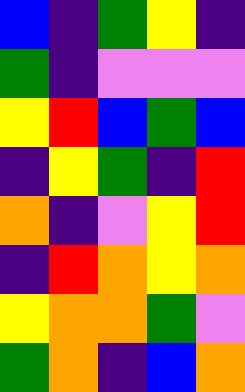[["blue", "indigo", "green", "yellow", "indigo"], ["green", "indigo", "violet", "violet", "violet"], ["yellow", "red", "blue", "green", "blue"], ["indigo", "yellow", "green", "indigo", "red"], ["orange", "indigo", "violet", "yellow", "red"], ["indigo", "red", "orange", "yellow", "orange"], ["yellow", "orange", "orange", "green", "violet"], ["green", "orange", "indigo", "blue", "orange"]]